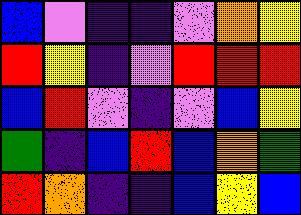[["blue", "violet", "indigo", "indigo", "violet", "orange", "yellow"], ["red", "yellow", "indigo", "violet", "red", "red", "red"], ["blue", "red", "violet", "indigo", "violet", "blue", "yellow"], ["green", "indigo", "blue", "red", "blue", "orange", "green"], ["red", "orange", "indigo", "indigo", "blue", "yellow", "blue"]]